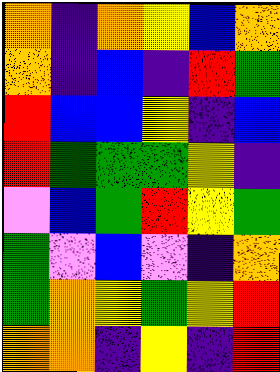[["orange", "indigo", "orange", "yellow", "blue", "orange"], ["orange", "indigo", "blue", "indigo", "red", "green"], ["red", "blue", "blue", "yellow", "indigo", "blue"], ["red", "green", "green", "green", "yellow", "indigo"], ["violet", "blue", "green", "red", "yellow", "green"], ["green", "violet", "blue", "violet", "indigo", "orange"], ["green", "orange", "yellow", "green", "yellow", "red"], ["orange", "orange", "indigo", "yellow", "indigo", "red"]]